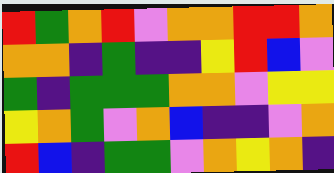[["red", "green", "orange", "red", "violet", "orange", "orange", "red", "red", "orange"], ["orange", "orange", "indigo", "green", "indigo", "indigo", "yellow", "red", "blue", "violet"], ["green", "indigo", "green", "green", "green", "orange", "orange", "violet", "yellow", "yellow"], ["yellow", "orange", "green", "violet", "orange", "blue", "indigo", "indigo", "violet", "orange"], ["red", "blue", "indigo", "green", "green", "violet", "orange", "yellow", "orange", "indigo"]]